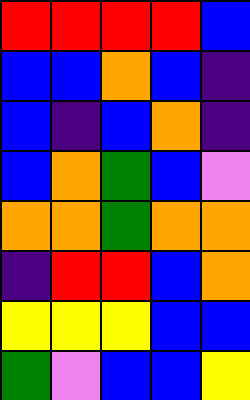[["red", "red", "red", "red", "blue"], ["blue", "blue", "orange", "blue", "indigo"], ["blue", "indigo", "blue", "orange", "indigo"], ["blue", "orange", "green", "blue", "violet"], ["orange", "orange", "green", "orange", "orange"], ["indigo", "red", "red", "blue", "orange"], ["yellow", "yellow", "yellow", "blue", "blue"], ["green", "violet", "blue", "blue", "yellow"]]